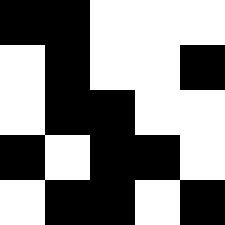[["black", "black", "white", "white", "white"], ["white", "black", "white", "white", "black"], ["white", "black", "black", "white", "white"], ["black", "white", "black", "black", "white"], ["white", "black", "black", "white", "black"]]